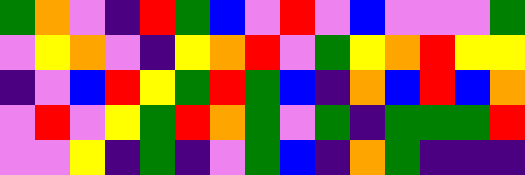[["green", "orange", "violet", "indigo", "red", "green", "blue", "violet", "red", "violet", "blue", "violet", "violet", "violet", "green"], ["violet", "yellow", "orange", "violet", "indigo", "yellow", "orange", "red", "violet", "green", "yellow", "orange", "red", "yellow", "yellow"], ["indigo", "violet", "blue", "red", "yellow", "green", "red", "green", "blue", "indigo", "orange", "blue", "red", "blue", "orange"], ["violet", "red", "violet", "yellow", "green", "red", "orange", "green", "violet", "green", "indigo", "green", "green", "green", "red"], ["violet", "violet", "yellow", "indigo", "green", "indigo", "violet", "green", "blue", "indigo", "orange", "green", "indigo", "indigo", "indigo"]]